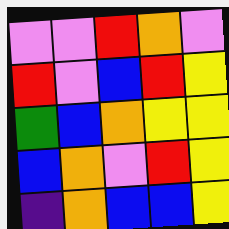[["violet", "violet", "red", "orange", "violet"], ["red", "violet", "blue", "red", "yellow"], ["green", "blue", "orange", "yellow", "yellow"], ["blue", "orange", "violet", "red", "yellow"], ["indigo", "orange", "blue", "blue", "yellow"]]